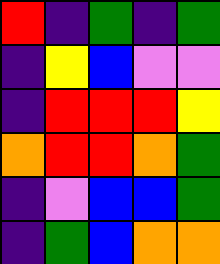[["red", "indigo", "green", "indigo", "green"], ["indigo", "yellow", "blue", "violet", "violet"], ["indigo", "red", "red", "red", "yellow"], ["orange", "red", "red", "orange", "green"], ["indigo", "violet", "blue", "blue", "green"], ["indigo", "green", "blue", "orange", "orange"]]